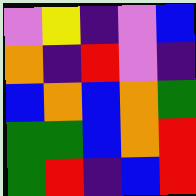[["violet", "yellow", "indigo", "violet", "blue"], ["orange", "indigo", "red", "violet", "indigo"], ["blue", "orange", "blue", "orange", "green"], ["green", "green", "blue", "orange", "red"], ["green", "red", "indigo", "blue", "red"]]